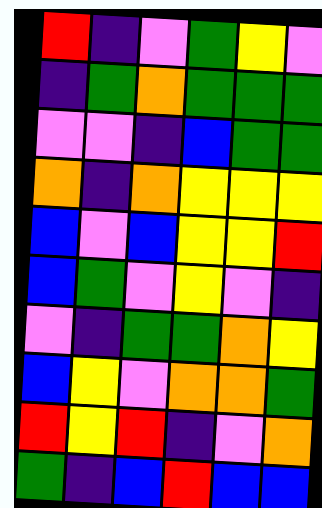[["red", "indigo", "violet", "green", "yellow", "violet"], ["indigo", "green", "orange", "green", "green", "green"], ["violet", "violet", "indigo", "blue", "green", "green"], ["orange", "indigo", "orange", "yellow", "yellow", "yellow"], ["blue", "violet", "blue", "yellow", "yellow", "red"], ["blue", "green", "violet", "yellow", "violet", "indigo"], ["violet", "indigo", "green", "green", "orange", "yellow"], ["blue", "yellow", "violet", "orange", "orange", "green"], ["red", "yellow", "red", "indigo", "violet", "orange"], ["green", "indigo", "blue", "red", "blue", "blue"]]